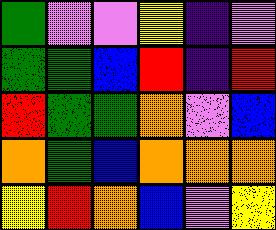[["green", "violet", "violet", "yellow", "indigo", "violet"], ["green", "green", "blue", "red", "indigo", "red"], ["red", "green", "green", "orange", "violet", "blue"], ["orange", "green", "blue", "orange", "orange", "orange"], ["yellow", "red", "orange", "blue", "violet", "yellow"]]